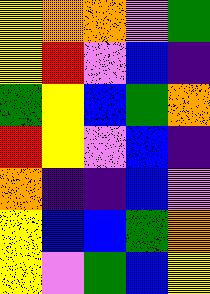[["yellow", "orange", "orange", "violet", "green"], ["yellow", "red", "violet", "blue", "indigo"], ["green", "yellow", "blue", "green", "orange"], ["red", "yellow", "violet", "blue", "indigo"], ["orange", "indigo", "indigo", "blue", "violet"], ["yellow", "blue", "blue", "green", "orange"], ["yellow", "violet", "green", "blue", "yellow"]]